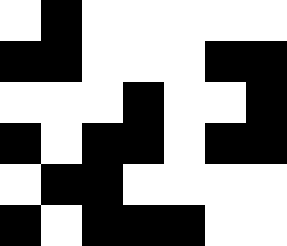[["white", "black", "white", "white", "white", "white", "white"], ["black", "black", "white", "white", "white", "black", "black"], ["white", "white", "white", "black", "white", "white", "black"], ["black", "white", "black", "black", "white", "black", "black"], ["white", "black", "black", "white", "white", "white", "white"], ["black", "white", "black", "black", "black", "white", "white"]]